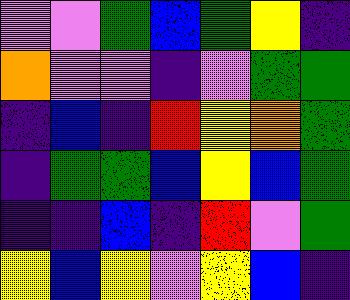[["violet", "violet", "green", "blue", "green", "yellow", "indigo"], ["orange", "violet", "violet", "indigo", "violet", "green", "green"], ["indigo", "blue", "indigo", "red", "yellow", "orange", "green"], ["indigo", "green", "green", "blue", "yellow", "blue", "green"], ["indigo", "indigo", "blue", "indigo", "red", "violet", "green"], ["yellow", "blue", "yellow", "violet", "yellow", "blue", "indigo"]]